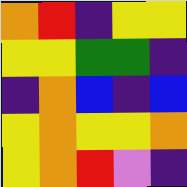[["orange", "red", "indigo", "yellow", "yellow"], ["yellow", "yellow", "green", "green", "indigo"], ["indigo", "orange", "blue", "indigo", "blue"], ["yellow", "orange", "yellow", "yellow", "orange"], ["yellow", "orange", "red", "violet", "indigo"]]